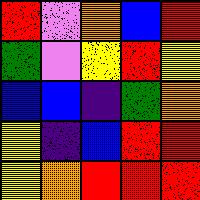[["red", "violet", "orange", "blue", "red"], ["green", "violet", "yellow", "red", "yellow"], ["blue", "blue", "indigo", "green", "orange"], ["yellow", "indigo", "blue", "red", "red"], ["yellow", "orange", "red", "red", "red"]]